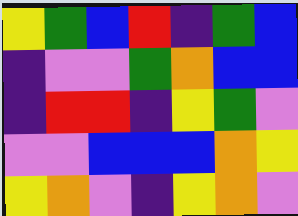[["yellow", "green", "blue", "red", "indigo", "green", "blue"], ["indigo", "violet", "violet", "green", "orange", "blue", "blue"], ["indigo", "red", "red", "indigo", "yellow", "green", "violet"], ["violet", "violet", "blue", "blue", "blue", "orange", "yellow"], ["yellow", "orange", "violet", "indigo", "yellow", "orange", "violet"]]